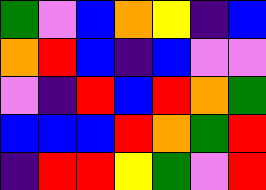[["green", "violet", "blue", "orange", "yellow", "indigo", "blue"], ["orange", "red", "blue", "indigo", "blue", "violet", "violet"], ["violet", "indigo", "red", "blue", "red", "orange", "green"], ["blue", "blue", "blue", "red", "orange", "green", "red"], ["indigo", "red", "red", "yellow", "green", "violet", "red"]]